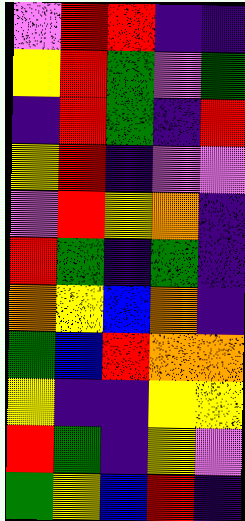[["violet", "red", "red", "indigo", "indigo"], ["yellow", "red", "green", "violet", "green"], ["indigo", "red", "green", "indigo", "red"], ["yellow", "red", "indigo", "violet", "violet"], ["violet", "red", "yellow", "orange", "indigo"], ["red", "green", "indigo", "green", "indigo"], ["orange", "yellow", "blue", "orange", "indigo"], ["green", "blue", "red", "orange", "orange"], ["yellow", "indigo", "indigo", "yellow", "yellow"], ["red", "green", "indigo", "yellow", "violet"], ["green", "yellow", "blue", "red", "indigo"]]